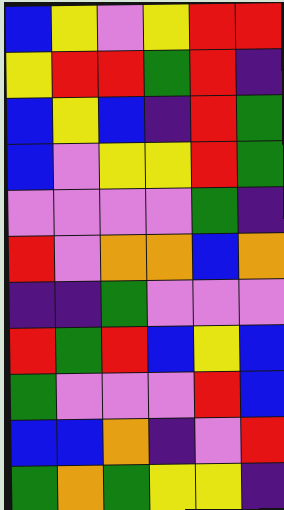[["blue", "yellow", "violet", "yellow", "red", "red"], ["yellow", "red", "red", "green", "red", "indigo"], ["blue", "yellow", "blue", "indigo", "red", "green"], ["blue", "violet", "yellow", "yellow", "red", "green"], ["violet", "violet", "violet", "violet", "green", "indigo"], ["red", "violet", "orange", "orange", "blue", "orange"], ["indigo", "indigo", "green", "violet", "violet", "violet"], ["red", "green", "red", "blue", "yellow", "blue"], ["green", "violet", "violet", "violet", "red", "blue"], ["blue", "blue", "orange", "indigo", "violet", "red"], ["green", "orange", "green", "yellow", "yellow", "indigo"]]